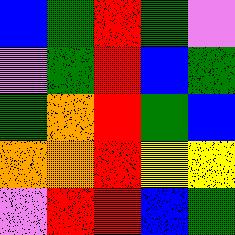[["blue", "green", "red", "green", "violet"], ["violet", "green", "red", "blue", "green"], ["green", "orange", "red", "green", "blue"], ["orange", "orange", "red", "yellow", "yellow"], ["violet", "red", "red", "blue", "green"]]